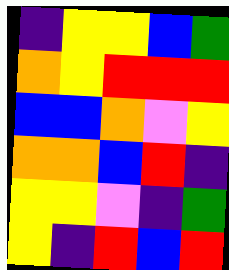[["indigo", "yellow", "yellow", "blue", "green"], ["orange", "yellow", "red", "red", "red"], ["blue", "blue", "orange", "violet", "yellow"], ["orange", "orange", "blue", "red", "indigo"], ["yellow", "yellow", "violet", "indigo", "green"], ["yellow", "indigo", "red", "blue", "red"]]